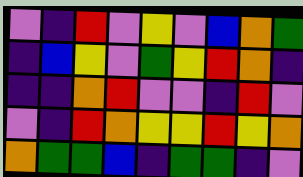[["violet", "indigo", "red", "violet", "yellow", "violet", "blue", "orange", "green"], ["indigo", "blue", "yellow", "violet", "green", "yellow", "red", "orange", "indigo"], ["indigo", "indigo", "orange", "red", "violet", "violet", "indigo", "red", "violet"], ["violet", "indigo", "red", "orange", "yellow", "yellow", "red", "yellow", "orange"], ["orange", "green", "green", "blue", "indigo", "green", "green", "indigo", "violet"]]